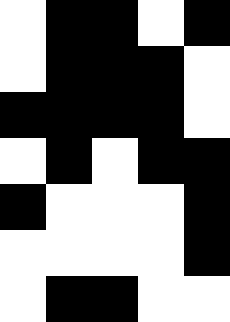[["white", "black", "black", "white", "black"], ["white", "black", "black", "black", "white"], ["black", "black", "black", "black", "white"], ["white", "black", "white", "black", "black"], ["black", "white", "white", "white", "black"], ["white", "white", "white", "white", "black"], ["white", "black", "black", "white", "white"]]